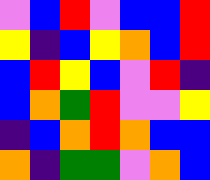[["violet", "blue", "red", "violet", "blue", "blue", "red"], ["yellow", "indigo", "blue", "yellow", "orange", "blue", "red"], ["blue", "red", "yellow", "blue", "violet", "red", "indigo"], ["blue", "orange", "green", "red", "violet", "violet", "yellow"], ["indigo", "blue", "orange", "red", "orange", "blue", "blue"], ["orange", "indigo", "green", "green", "violet", "orange", "blue"]]